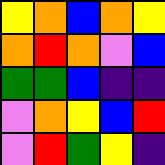[["yellow", "orange", "blue", "orange", "yellow"], ["orange", "red", "orange", "violet", "blue"], ["green", "green", "blue", "indigo", "indigo"], ["violet", "orange", "yellow", "blue", "red"], ["violet", "red", "green", "yellow", "indigo"]]